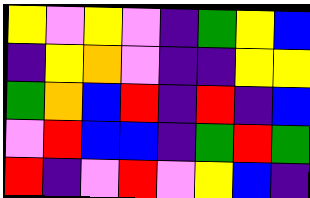[["yellow", "violet", "yellow", "violet", "indigo", "green", "yellow", "blue"], ["indigo", "yellow", "orange", "violet", "indigo", "indigo", "yellow", "yellow"], ["green", "orange", "blue", "red", "indigo", "red", "indigo", "blue"], ["violet", "red", "blue", "blue", "indigo", "green", "red", "green"], ["red", "indigo", "violet", "red", "violet", "yellow", "blue", "indigo"]]